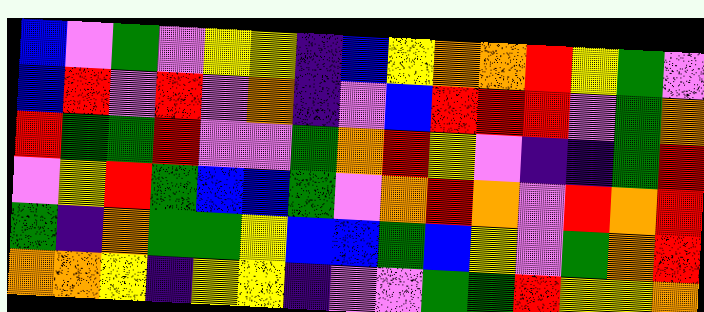[["blue", "violet", "green", "violet", "yellow", "yellow", "indigo", "blue", "yellow", "orange", "orange", "red", "yellow", "green", "violet"], ["blue", "red", "violet", "red", "violet", "orange", "indigo", "violet", "blue", "red", "red", "red", "violet", "green", "orange"], ["red", "green", "green", "red", "violet", "violet", "green", "orange", "red", "yellow", "violet", "indigo", "indigo", "green", "red"], ["violet", "yellow", "red", "green", "blue", "blue", "green", "violet", "orange", "red", "orange", "violet", "red", "orange", "red"], ["green", "indigo", "orange", "green", "green", "yellow", "blue", "blue", "green", "blue", "yellow", "violet", "green", "orange", "red"], ["orange", "orange", "yellow", "indigo", "yellow", "yellow", "indigo", "violet", "violet", "green", "green", "red", "yellow", "yellow", "orange"]]